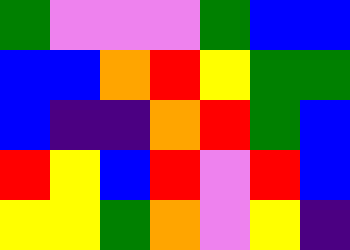[["green", "violet", "violet", "violet", "green", "blue", "blue"], ["blue", "blue", "orange", "red", "yellow", "green", "green"], ["blue", "indigo", "indigo", "orange", "red", "green", "blue"], ["red", "yellow", "blue", "red", "violet", "red", "blue"], ["yellow", "yellow", "green", "orange", "violet", "yellow", "indigo"]]